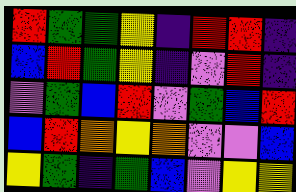[["red", "green", "green", "yellow", "indigo", "red", "red", "indigo"], ["blue", "red", "green", "yellow", "indigo", "violet", "red", "indigo"], ["violet", "green", "blue", "red", "violet", "green", "blue", "red"], ["blue", "red", "orange", "yellow", "orange", "violet", "violet", "blue"], ["yellow", "green", "indigo", "green", "blue", "violet", "yellow", "yellow"]]